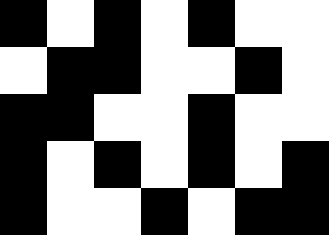[["black", "white", "black", "white", "black", "white", "white"], ["white", "black", "black", "white", "white", "black", "white"], ["black", "black", "white", "white", "black", "white", "white"], ["black", "white", "black", "white", "black", "white", "black"], ["black", "white", "white", "black", "white", "black", "black"]]